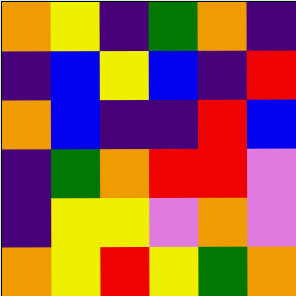[["orange", "yellow", "indigo", "green", "orange", "indigo"], ["indigo", "blue", "yellow", "blue", "indigo", "red"], ["orange", "blue", "indigo", "indigo", "red", "blue"], ["indigo", "green", "orange", "red", "red", "violet"], ["indigo", "yellow", "yellow", "violet", "orange", "violet"], ["orange", "yellow", "red", "yellow", "green", "orange"]]